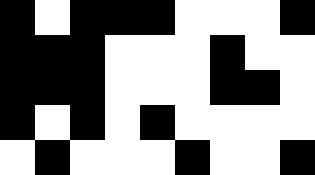[["black", "white", "black", "black", "black", "white", "white", "white", "black"], ["black", "black", "black", "white", "white", "white", "black", "white", "white"], ["black", "black", "black", "white", "white", "white", "black", "black", "white"], ["black", "white", "black", "white", "black", "white", "white", "white", "white"], ["white", "black", "white", "white", "white", "black", "white", "white", "black"]]